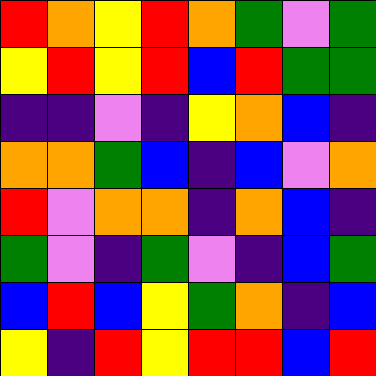[["red", "orange", "yellow", "red", "orange", "green", "violet", "green"], ["yellow", "red", "yellow", "red", "blue", "red", "green", "green"], ["indigo", "indigo", "violet", "indigo", "yellow", "orange", "blue", "indigo"], ["orange", "orange", "green", "blue", "indigo", "blue", "violet", "orange"], ["red", "violet", "orange", "orange", "indigo", "orange", "blue", "indigo"], ["green", "violet", "indigo", "green", "violet", "indigo", "blue", "green"], ["blue", "red", "blue", "yellow", "green", "orange", "indigo", "blue"], ["yellow", "indigo", "red", "yellow", "red", "red", "blue", "red"]]